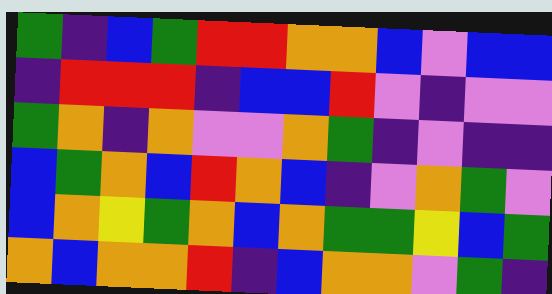[["green", "indigo", "blue", "green", "red", "red", "orange", "orange", "blue", "violet", "blue", "blue"], ["indigo", "red", "red", "red", "indigo", "blue", "blue", "red", "violet", "indigo", "violet", "violet"], ["green", "orange", "indigo", "orange", "violet", "violet", "orange", "green", "indigo", "violet", "indigo", "indigo"], ["blue", "green", "orange", "blue", "red", "orange", "blue", "indigo", "violet", "orange", "green", "violet"], ["blue", "orange", "yellow", "green", "orange", "blue", "orange", "green", "green", "yellow", "blue", "green"], ["orange", "blue", "orange", "orange", "red", "indigo", "blue", "orange", "orange", "violet", "green", "indigo"]]